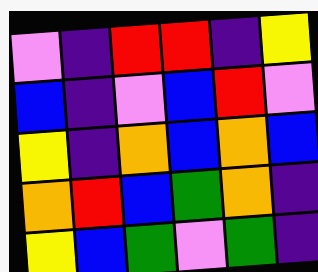[["violet", "indigo", "red", "red", "indigo", "yellow"], ["blue", "indigo", "violet", "blue", "red", "violet"], ["yellow", "indigo", "orange", "blue", "orange", "blue"], ["orange", "red", "blue", "green", "orange", "indigo"], ["yellow", "blue", "green", "violet", "green", "indigo"]]